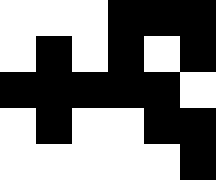[["white", "white", "white", "black", "black", "black"], ["white", "black", "white", "black", "white", "black"], ["black", "black", "black", "black", "black", "white"], ["white", "black", "white", "white", "black", "black"], ["white", "white", "white", "white", "white", "black"]]